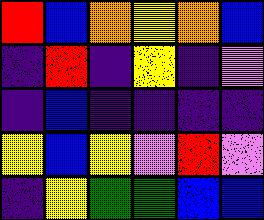[["red", "blue", "orange", "yellow", "orange", "blue"], ["indigo", "red", "indigo", "yellow", "indigo", "violet"], ["indigo", "blue", "indigo", "indigo", "indigo", "indigo"], ["yellow", "blue", "yellow", "violet", "red", "violet"], ["indigo", "yellow", "green", "green", "blue", "blue"]]